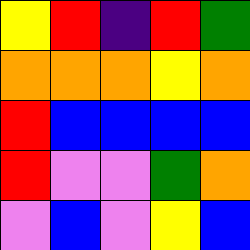[["yellow", "red", "indigo", "red", "green"], ["orange", "orange", "orange", "yellow", "orange"], ["red", "blue", "blue", "blue", "blue"], ["red", "violet", "violet", "green", "orange"], ["violet", "blue", "violet", "yellow", "blue"]]